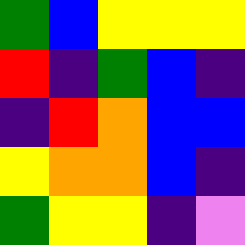[["green", "blue", "yellow", "yellow", "yellow"], ["red", "indigo", "green", "blue", "indigo"], ["indigo", "red", "orange", "blue", "blue"], ["yellow", "orange", "orange", "blue", "indigo"], ["green", "yellow", "yellow", "indigo", "violet"]]